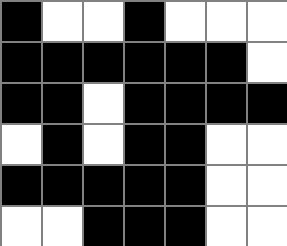[["black", "white", "white", "black", "white", "white", "white"], ["black", "black", "black", "black", "black", "black", "white"], ["black", "black", "white", "black", "black", "black", "black"], ["white", "black", "white", "black", "black", "white", "white"], ["black", "black", "black", "black", "black", "white", "white"], ["white", "white", "black", "black", "black", "white", "white"]]